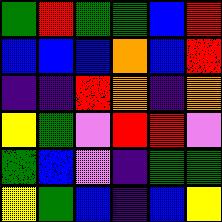[["green", "red", "green", "green", "blue", "red"], ["blue", "blue", "blue", "orange", "blue", "red"], ["indigo", "indigo", "red", "orange", "indigo", "orange"], ["yellow", "green", "violet", "red", "red", "violet"], ["green", "blue", "violet", "indigo", "green", "green"], ["yellow", "green", "blue", "indigo", "blue", "yellow"]]